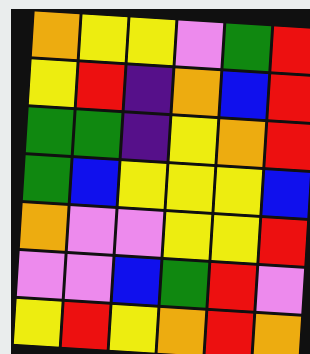[["orange", "yellow", "yellow", "violet", "green", "red"], ["yellow", "red", "indigo", "orange", "blue", "red"], ["green", "green", "indigo", "yellow", "orange", "red"], ["green", "blue", "yellow", "yellow", "yellow", "blue"], ["orange", "violet", "violet", "yellow", "yellow", "red"], ["violet", "violet", "blue", "green", "red", "violet"], ["yellow", "red", "yellow", "orange", "red", "orange"]]